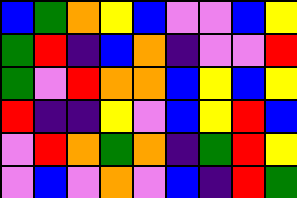[["blue", "green", "orange", "yellow", "blue", "violet", "violet", "blue", "yellow"], ["green", "red", "indigo", "blue", "orange", "indigo", "violet", "violet", "red"], ["green", "violet", "red", "orange", "orange", "blue", "yellow", "blue", "yellow"], ["red", "indigo", "indigo", "yellow", "violet", "blue", "yellow", "red", "blue"], ["violet", "red", "orange", "green", "orange", "indigo", "green", "red", "yellow"], ["violet", "blue", "violet", "orange", "violet", "blue", "indigo", "red", "green"]]